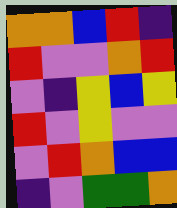[["orange", "orange", "blue", "red", "indigo"], ["red", "violet", "violet", "orange", "red"], ["violet", "indigo", "yellow", "blue", "yellow"], ["red", "violet", "yellow", "violet", "violet"], ["violet", "red", "orange", "blue", "blue"], ["indigo", "violet", "green", "green", "orange"]]